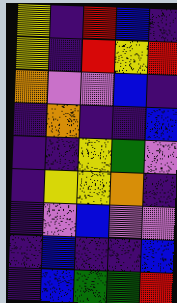[["yellow", "indigo", "red", "blue", "indigo"], ["yellow", "indigo", "red", "yellow", "red"], ["orange", "violet", "violet", "blue", "indigo"], ["indigo", "orange", "indigo", "indigo", "blue"], ["indigo", "indigo", "yellow", "green", "violet"], ["indigo", "yellow", "yellow", "orange", "indigo"], ["indigo", "violet", "blue", "violet", "violet"], ["indigo", "blue", "indigo", "indigo", "blue"], ["indigo", "blue", "green", "green", "red"]]